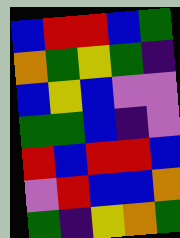[["blue", "red", "red", "blue", "green"], ["orange", "green", "yellow", "green", "indigo"], ["blue", "yellow", "blue", "violet", "violet"], ["green", "green", "blue", "indigo", "violet"], ["red", "blue", "red", "red", "blue"], ["violet", "red", "blue", "blue", "orange"], ["green", "indigo", "yellow", "orange", "green"]]